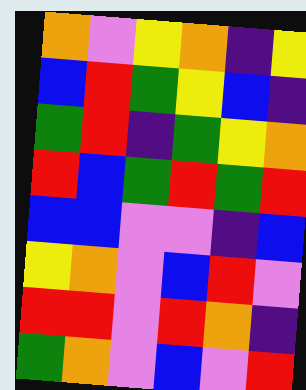[["orange", "violet", "yellow", "orange", "indigo", "yellow"], ["blue", "red", "green", "yellow", "blue", "indigo"], ["green", "red", "indigo", "green", "yellow", "orange"], ["red", "blue", "green", "red", "green", "red"], ["blue", "blue", "violet", "violet", "indigo", "blue"], ["yellow", "orange", "violet", "blue", "red", "violet"], ["red", "red", "violet", "red", "orange", "indigo"], ["green", "orange", "violet", "blue", "violet", "red"]]